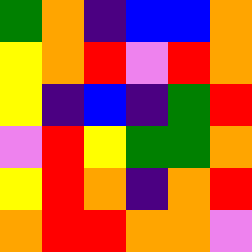[["green", "orange", "indigo", "blue", "blue", "orange"], ["yellow", "orange", "red", "violet", "red", "orange"], ["yellow", "indigo", "blue", "indigo", "green", "red"], ["violet", "red", "yellow", "green", "green", "orange"], ["yellow", "red", "orange", "indigo", "orange", "red"], ["orange", "red", "red", "orange", "orange", "violet"]]